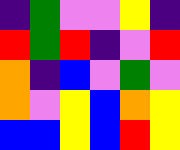[["indigo", "green", "violet", "violet", "yellow", "indigo"], ["red", "green", "red", "indigo", "violet", "red"], ["orange", "indigo", "blue", "violet", "green", "violet"], ["orange", "violet", "yellow", "blue", "orange", "yellow"], ["blue", "blue", "yellow", "blue", "red", "yellow"]]